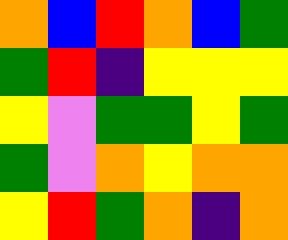[["orange", "blue", "red", "orange", "blue", "green"], ["green", "red", "indigo", "yellow", "yellow", "yellow"], ["yellow", "violet", "green", "green", "yellow", "green"], ["green", "violet", "orange", "yellow", "orange", "orange"], ["yellow", "red", "green", "orange", "indigo", "orange"]]